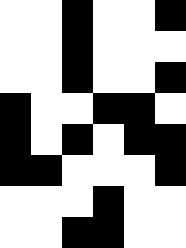[["white", "white", "black", "white", "white", "black"], ["white", "white", "black", "white", "white", "white"], ["white", "white", "black", "white", "white", "black"], ["black", "white", "white", "black", "black", "white"], ["black", "white", "black", "white", "black", "black"], ["black", "black", "white", "white", "white", "black"], ["white", "white", "white", "black", "white", "white"], ["white", "white", "black", "black", "white", "white"]]